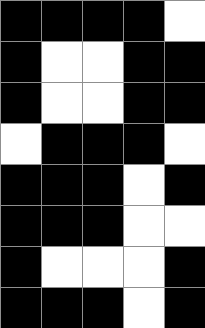[["black", "black", "black", "black", "white"], ["black", "white", "white", "black", "black"], ["black", "white", "white", "black", "black"], ["white", "black", "black", "black", "white"], ["black", "black", "black", "white", "black"], ["black", "black", "black", "white", "white"], ["black", "white", "white", "white", "black"], ["black", "black", "black", "white", "black"]]